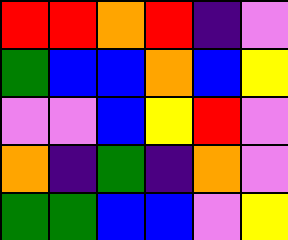[["red", "red", "orange", "red", "indigo", "violet"], ["green", "blue", "blue", "orange", "blue", "yellow"], ["violet", "violet", "blue", "yellow", "red", "violet"], ["orange", "indigo", "green", "indigo", "orange", "violet"], ["green", "green", "blue", "blue", "violet", "yellow"]]